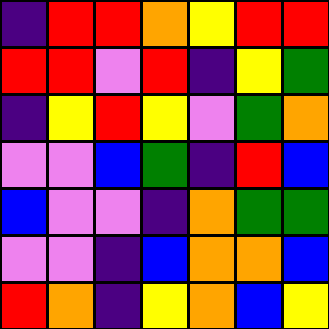[["indigo", "red", "red", "orange", "yellow", "red", "red"], ["red", "red", "violet", "red", "indigo", "yellow", "green"], ["indigo", "yellow", "red", "yellow", "violet", "green", "orange"], ["violet", "violet", "blue", "green", "indigo", "red", "blue"], ["blue", "violet", "violet", "indigo", "orange", "green", "green"], ["violet", "violet", "indigo", "blue", "orange", "orange", "blue"], ["red", "orange", "indigo", "yellow", "orange", "blue", "yellow"]]